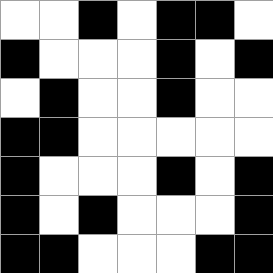[["white", "white", "black", "white", "black", "black", "white"], ["black", "white", "white", "white", "black", "white", "black"], ["white", "black", "white", "white", "black", "white", "white"], ["black", "black", "white", "white", "white", "white", "white"], ["black", "white", "white", "white", "black", "white", "black"], ["black", "white", "black", "white", "white", "white", "black"], ["black", "black", "white", "white", "white", "black", "black"]]